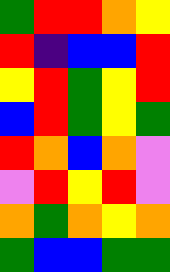[["green", "red", "red", "orange", "yellow"], ["red", "indigo", "blue", "blue", "red"], ["yellow", "red", "green", "yellow", "red"], ["blue", "red", "green", "yellow", "green"], ["red", "orange", "blue", "orange", "violet"], ["violet", "red", "yellow", "red", "violet"], ["orange", "green", "orange", "yellow", "orange"], ["green", "blue", "blue", "green", "green"]]